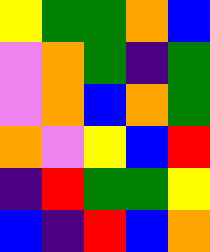[["yellow", "green", "green", "orange", "blue"], ["violet", "orange", "green", "indigo", "green"], ["violet", "orange", "blue", "orange", "green"], ["orange", "violet", "yellow", "blue", "red"], ["indigo", "red", "green", "green", "yellow"], ["blue", "indigo", "red", "blue", "orange"]]